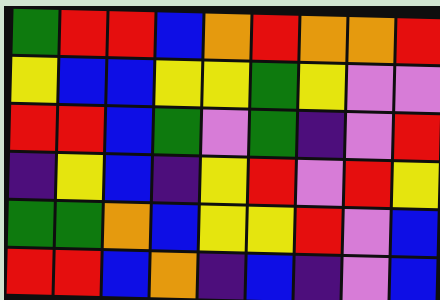[["green", "red", "red", "blue", "orange", "red", "orange", "orange", "red"], ["yellow", "blue", "blue", "yellow", "yellow", "green", "yellow", "violet", "violet"], ["red", "red", "blue", "green", "violet", "green", "indigo", "violet", "red"], ["indigo", "yellow", "blue", "indigo", "yellow", "red", "violet", "red", "yellow"], ["green", "green", "orange", "blue", "yellow", "yellow", "red", "violet", "blue"], ["red", "red", "blue", "orange", "indigo", "blue", "indigo", "violet", "blue"]]